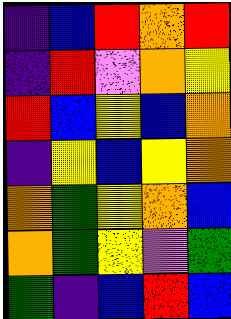[["indigo", "blue", "red", "orange", "red"], ["indigo", "red", "violet", "orange", "yellow"], ["red", "blue", "yellow", "blue", "orange"], ["indigo", "yellow", "blue", "yellow", "orange"], ["orange", "green", "yellow", "orange", "blue"], ["orange", "green", "yellow", "violet", "green"], ["green", "indigo", "blue", "red", "blue"]]